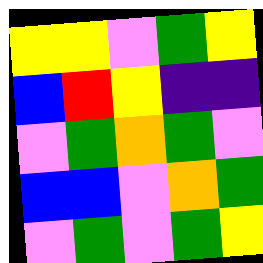[["yellow", "yellow", "violet", "green", "yellow"], ["blue", "red", "yellow", "indigo", "indigo"], ["violet", "green", "orange", "green", "violet"], ["blue", "blue", "violet", "orange", "green"], ["violet", "green", "violet", "green", "yellow"]]